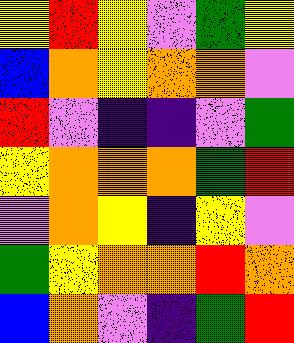[["yellow", "red", "yellow", "violet", "green", "yellow"], ["blue", "orange", "yellow", "orange", "orange", "violet"], ["red", "violet", "indigo", "indigo", "violet", "green"], ["yellow", "orange", "orange", "orange", "green", "red"], ["violet", "orange", "yellow", "indigo", "yellow", "violet"], ["green", "yellow", "orange", "orange", "red", "orange"], ["blue", "orange", "violet", "indigo", "green", "red"]]